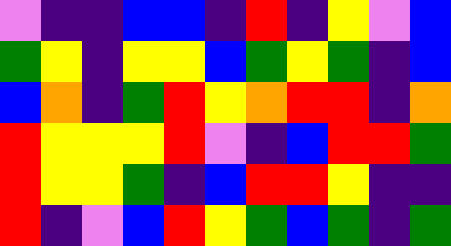[["violet", "indigo", "indigo", "blue", "blue", "indigo", "red", "indigo", "yellow", "violet", "blue"], ["green", "yellow", "indigo", "yellow", "yellow", "blue", "green", "yellow", "green", "indigo", "blue"], ["blue", "orange", "indigo", "green", "red", "yellow", "orange", "red", "red", "indigo", "orange"], ["red", "yellow", "yellow", "yellow", "red", "violet", "indigo", "blue", "red", "red", "green"], ["red", "yellow", "yellow", "green", "indigo", "blue", "red", "red", "yellow", "indigo", "indigo"], ["red", "indigo", "violet", "blue", "red", "yellow", "green", "blue", "green", "indigo", "green"]]